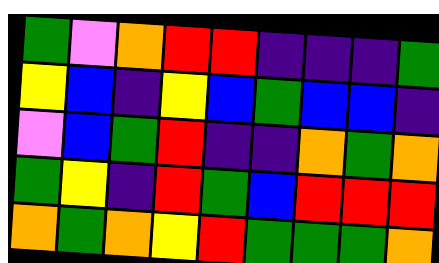[["green", "violet", "orange", "red", "red", "indigo", "indigo", "indigo", "green"], ["yellow", "blue", "indigo", "yellow", "blue", "green", "blue", "blue", "indigo"], ["violet", "blue", "green", "red", "indigo", "indigo", "orange", "green", "orange"], ["green", "yellow", "indigo", "red", "green", "blue", "red", "red", "red"], ["orange", "green", "orange", "yellow", "red", "green", "green", "green", "orange"]]